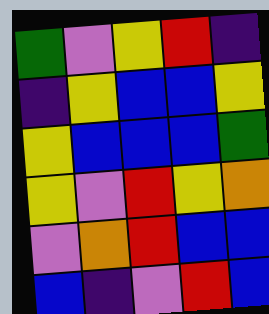[["green", "violet", "yellow", "red", "indigo"], ["indigo", "yellow", "blue", "blue", "yellow"], ["yellow", "blue", "blue", "blue", "green"], ["yellow", "violet", "red", "yellow", "orange"], ["violet", "orange", "red", "blue", "blue"], ["blue", "indigo", "violet", "red", "blue"]]